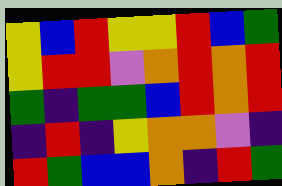[["yellow", "blue", "red", "yellow", "yellow", "red", "blue", "green"], ["yellow", "red", "red", "violet", "orange", "red", "orange", "red"], ["green", "indigo", "green", "green", "blue", "red", "orange", "red"], ["indigo", "red", "indigo", "yellow", "orange", "orange", "violet", "indigo"], ["red", "green", "blue", "blue", "orange", "indigo", "red", "green"]]